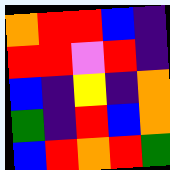[["orange", "red", "red", "blue", "indigo"], ["red", "red", "violet", "red", "indigo"], ["blue", "indigo", "yellow", "indigo", "orange"], ["green", "indigo", "red", "blue", "orange"], ["blue", "red", "orange", "red", "green"]]